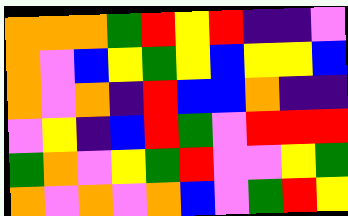[["orange", "orange", "orange", "green", "red", "yellow", "red", "indigo", "indigo", "violet"], ["orange", "violet", "blue", "yellow", "green", "yellow", "blue", "yellow", "yellow", "blue"], ["orange", "violet", "orange", "indigo", "red", "blue", "blue", "orange", "indigo", "indigo"], ["violet", "yellow", "indigo", "blue", "red", "green", "violet", "red", "red", "red"], ["green", "orange", "violet", "yellow", "green", "red", "violet", "violet", "yellow", "green"], ["orange", "violet", "orange", "violet", "orange", "blue", "violet", "green", "red", "yellow"]]